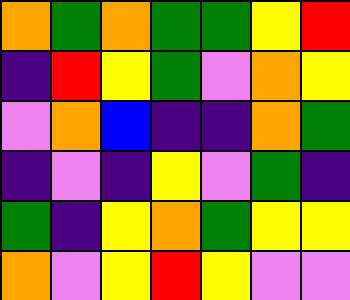[["orange", "green", "orange", "green", "green", "yellow", "red"], ["indigo", "red", "yellow", "green", "violet", "orange", "yellow"], ["violet", "orange", "blue", "indigo", "indigo", "orange", "green"], ["indigo", "violet", "indigo", "yellow", "violet", "green", "indigo"], ["green", "indigo", "yellow", "orange", "green", "yellow", "yellow"], ["orange", "violet", "yellow", "red", "yellow", "violet", "violet"]]